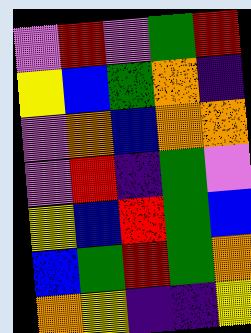[["violet", "red", "violet", "green", "red"], ["yellow", "blue", "green", "orange", "indigo"], ["violet", "orange", "blue", "orange", "orange"], ["violet", "red", "indigo", "green", "violet"], ["yellow", "blue", "red", "green", "blue"], ["blue", "green", "red", "green", "orange"], ["orange", "yellow", "indigo", "indigo", "yellow"]]